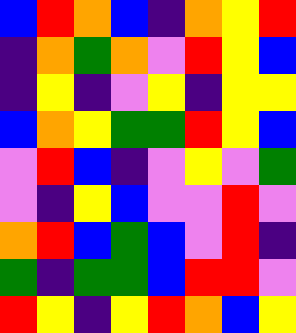[["blue", "red", "orange", "blue", "indigo", "orange", "yellow", "red"], ["indigo", "orange", "green", "orange", "violet", "red", "yellow", "blue"], ["indigo", "yellow", "indigo", "violet", "yellow", "indigo", "yellow", "yellow"], ["blue", "orange", "yellow", "green", "green", "red", "yellow", "blue"], ["violet", "red", "blue", "indigo", "violet", "yellow", "violet", "green"], ["violet", "indigo", "yellow", "blue", "violet", "violet", "red", "violet"], ["orange", "red", "blue", "green", "blue", "violet", "red", "indigo"], ["green", "indigo", "green", "green", "blue", "red", "red", "violet"], ["red", "yellow", "indigo", "yellow", "red", "orange", "blue", "yellow"]]